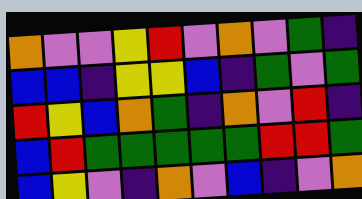[["orange", "violet", "violet", "yellow", "red", "violet", "orange", "violet", "green", "indigo"], ["blue", "blue", "indigo", "yellow", "yellow", "blue", "indigo", "green", "violet", "green"], ["red", "yellow", "blue", "orange", "green", "indigo", "orange", "violet", "red", "indigo"], ["blue", "red", "green", "green", "green", "green", "green", "red", "red", "green"], ["blue", "yellow", "violet", "indigo", "orange", "violet", "blue", "indigo", "violet", "orange"]]